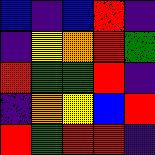[["blue", "indigo", "blue", "red", "indigo"], ["indigo", "yellow", "orange", "red", "green"], ["red", "green", "green", "red", "indigo"], ["indigo", "orange", "yellow", "blue", "red"], ["red", "green", "red", "red", "indigo"]]